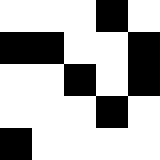[["white", "white", "white", "black", "white"], ["black", "black", "white", "white", "black"], ["white", "white", "black", "white", "black"], ["white", "white", "white", "black", "white"], ["black", "white", "white", "white", "white"]]